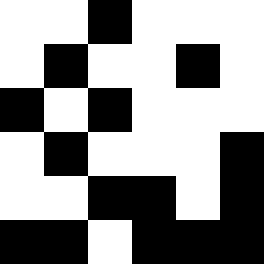[["white", "white", "black", "white", "white", "white"], ["white", "black", "white", "white", "black", "white"], ["black", "white", "black", "white", "white", "white"], ["white", "black", "white", "white", "white", "black"], ["white", "white", "black", "black", "white", "black"], ["black", "black", "white", "black", "black", "black"]]